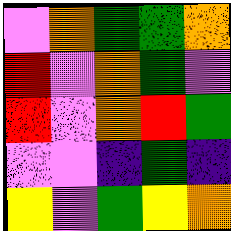[["violet", "orange", "green", "green", "orange"], ["red", "violet", "orange", "green", "violet"], ["red", "violet", "orange", "red", "green"], ["violet", "violet", "indigo", "green", "indigo"], ["yellow", "violet", "green", "yellow", "orange"]]